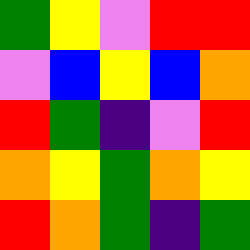[["green", "yellow", "violet", "red", "red"], ["violet", "blue", "yellow", "blue", "orange"], ["red", "green", "indigo", "violet", "red"], ["orange", "yellow", "green", "orange", "yellow"], ["red", "orange", "green", "indigo", "green"]]